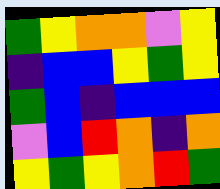[["green", "yellow", "orange", "orange", "violet", "yellow"], ["indigo", "blue", "blue", "yellow", "green", "yellow"], ["green", "blue", "indigo", "blue", "blue", "blue"], ["violet", "blue", "red", "orange", "indigo", "orange"], ["yellow", "green", "yellow", "orange", "red", "green"]]